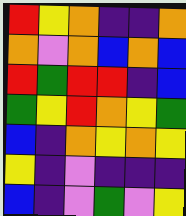[["red", "yellow", "orange", "indigo", "indigo", "orange"], ["orange", "violet", "orange", "blue", "orange", "blue"], ["red", "green", "red", "red", "indigo", "blue"], ["green", "yellow", "red", "orange", "yellow", "green"], ["blue", "indigo", "orange", "yellow", "orange", "yellow"], ["yellow", "indigo", "violet", "indigo", "indigo", "indigo"], ["blue", "indigo", "violet", "green", "violet", "yellow"]]